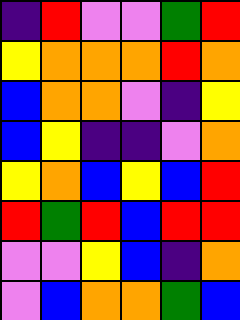[["indigo", "red", "violet", "violet", "green", "red"], ["yellow", "orange", "orange", "orange", "red", "orange"], ["blue", "orange", "orange", "violet", "indigo", "yellow"], ["blue", "yellow", "indigo", "indigo", "violet", "orange"], ["yellow", "orange", "blue", "yellow", "blue", "red"], ["red", "green", "red", "blue", "red", "red"], ["violet", "violet", "yellow", "blue", "indigo", "orange"], ["violet", "blue", "orange", "orange", "green", "blue"]]